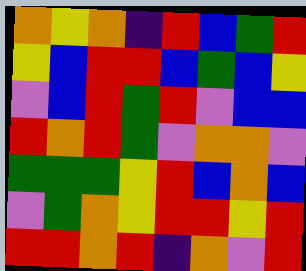[["orange", "yellow", "orange", "indigo", "red", "blue", "green", "red"], ["yellow", "blue", "red", "red", "blue", "green", "blue", "yellow"], ["violet", "blue", "red", "green", "red", "violet", "blue", "blue"], ["red", "orange", "red", "green", "violet", "orange", "orange", "violet"], ["green", "green", "green", "yellow", "red", "blue", "orange", "blue"], ["violet", "green", "orange", "yellow", "red", "red", "yellow", "red"], ["red", "red", "orange", "red", "indigo", "orange", "violet", "red"]]